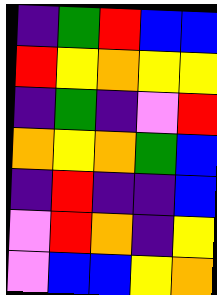[["indigo", "green", "red", "blue", "blue"], ["red", "yellow", "orange", "yellow", "yellow"], ["indigo", "green", "indigo", "violet", "red"], ["orange", "yellow", "orange", "green", "blue"], ["indigo", "red", "indigo", "indigo", "blue"], ["violet", "red", "orange", "indigo", "yellow"], ["violet", "blue", "blue", "yellow", "orange"]]